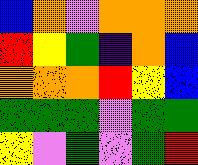[["blue", "orange", "violet", "orange", "orange", "orange"], ["red", "yellow", "green", "indigo", "orange", "blue"], ["orange", "orange", "orange", "red", "yellow", "blue"], ["green", "green", "green", "violet", "green", "green"], ["yellow", "violet", "green", "violet", "green", "red"]]